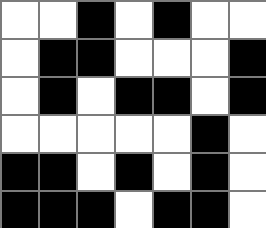[["white", "white", "black", "white", "black", "white", "white"], ["white", "black", "black", "white", "white", "white", "black"], ["white", "black", "white", "black", "black", "white", "black"], ["white", "white", "white", "white", "white", "black", "white"], ["black", "black", "white", "black", "white", "black", "white"], ["black", "black", "black", "white", "black", "black", "white"]]